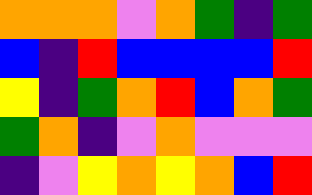[["orange", "orange", "orange", "violet", "orange", "green", "indigo", "green"], ["blue", "indigo", "red", "blue", "blue", "blue", "blue", "red"], ["yellow", "indigo", "green", "orange", "red", "blue", "orange", "green"], ["green", "orange", "indigo", "violet", "orange", "violet", "violet", "violet"], ["indigo", "violet", "yellow", "orange", "yellow", "orange", "blue", "red"]]